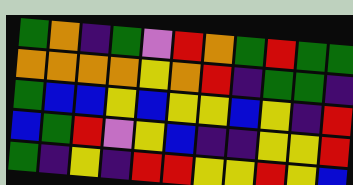[["green", "orange", "indigo", "green", "violet", "red", "orange", "green", "red", "green", "green"], ["orange", "orange", "orange", "orange", "yellow", "orange", "red", "indigo", "green", "green", "indigo"], ["green", "blue", "blue", "yellow", "blue", "yellow", "yellow", "blue", "yellow", "indigo", "red"], ["blue", "green", "red", "violet", "yellow", "blue", "indigo", "indigo", "yellow", "yellow", "red"], ["green", "indigo", "yellow", "indigo", "red", "red", "yellow", "yellow", "red", "yellow", "blue"]]